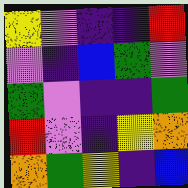[["yellow", "violet", "indigo", "indigo", "red"], ["violet", "indigo", "blue", "green", "violet"], ["green", "violet", "indigo", "indigo", "green"], ["red", "violet", "indigo", "yellow", "orange"], ["orange", "green", "yellow", "indigo", "blue"]]